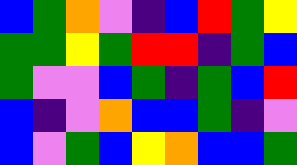[["blue", "green", "orange", "violet", "indigo", "blue", "red", "green", "yellow"], ["green", "green", "yellow", "green", "red", "red", "indigo", "green", "blue"], ["green", "violet", "violet", "blue", "green", "indigo", "green", "blue", "red"], ["blue", "indigo", "violet", "orange", "blue", "blue", "green", "indigo", "violet"], ["blue", "violet", "green", "blue", "yellow", "orange", "blue", "blue", "green"]]